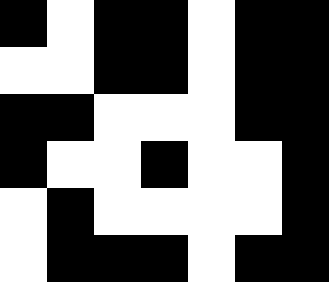[["black", "white", "black", "black", "white", "black", "black"], ["white", "white", "black", "black", "white", "black", "black"], ["black", "black", "white", "white", "white", "black", "black"], ["black", "white", "white", "black", "white", "white", "black"], ["white", "black", "white", "white", "white", "white", "black"], ["white", "black", "black", "black", "white", "black", "black"]]